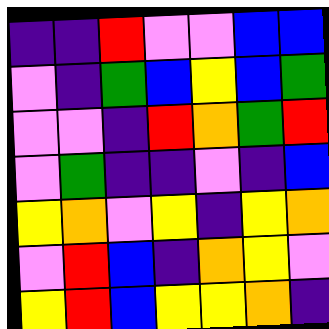[["indigo", "indigo", "red", "violet", "violet", "blue", "blue"], ["violet", "indigo", "green", "blue", "yellow", "blue", "green"], ["violet", "violet", "indigo", "red", "orange", "green", "red"], ["violet", "green", "indigo", "indigo", "violet", "indigo", "blue"], ["yellow", "orange", "violet", "yellow", "indigo", "yellow", "orange"], ["violet", "red", "blue", "indigo", "orange", "yellow", "violet"], ["yellow", "red", "blue", "yellow", "yellow", "orange", "indigo"]]